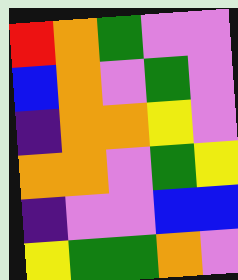[["red", "orange", "green", "violet", "violet"], ["blue", "orange", "violet", "green", "violet"], ["indigo", "orange", "orange", "yellow", "violet"], ["orange", "orange", "violet", "green", "yellow"], ["indigo", "violet", "violet", "blue", "blue"], ["yellow", "green", "green", "orange", "violet"]]